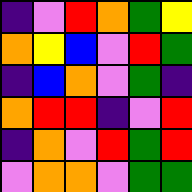[["indigo", "violet", "red", "orange", "green", "yellow"], ["orange", "yellow", "blue", "violet", "red", "green"], ["indigo", "blue", "orange", "violet", "green", "indigo"], ["orange", "red", "red", "indigo", "violet", "red"], ["indigo", "orange", "violet", "red", "green", "red"], ["violet", "orange", "orange", "violet", "green", "green"]]